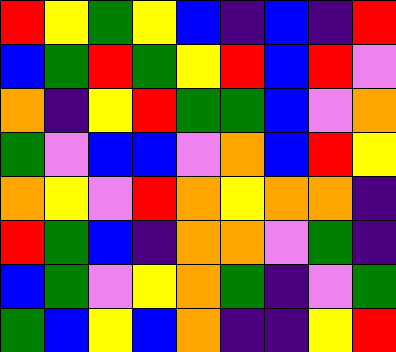[["red", "yellow", "green", "yellow", "blue", "indigo", "blue", "indigo", "red"], ["blue", "green", "red", "green", "yellow", "red", "blue", "red", "violet"], ["orange", "indigo", "yellow", "red", "green", "green", "blue", "violet", "orange"], ["green", "violet", "blue", "blue", "violet", "orange", "blue", "red", "yellow"], ["orange", "yellow", "violet", "red", "orange", "yellow", "orange", "orange", "indigo"], ["red", "green", "blue", "indigo", "orange", "orange", "violet", "green", "indigo"], ["blue", "green", "violet", "yellow", "orange", "green", "indigo", "violet", "green"], ["green", "blue", "yellow", "blue", "orange", "indigo", "indigo", "yellow", "red"]]